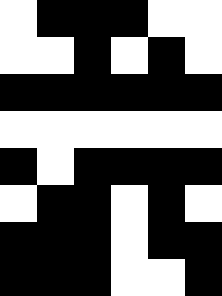[["white", "black", "black", "black", "white", "white"], ["white", "white", "black", "white", "black", "white"], ["black", "black", "black", "black", "black", "black"], ["white", "white", "white", "white", "white", "white"], ["black", "white", "black", "black", "black", "black"], ["white", "black", "black", "white", "black", "white"], ["black", "black", "black", "white", "black", "black"], ["black", "black", "black", "white", "white", "black"]]